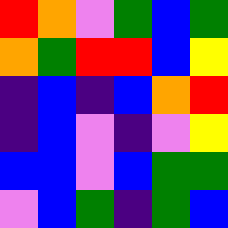[["red", "orange", "violet", "green", "blue", "green"], ["orange", "green", "red", "red", "blue", "yellow"], ["indigo", "blue", "indigo", "blue", "orange", "red"], ["indigo", "blue", "violet", "indigo", "violet", "yellow"], ["blue", "blue", "violet", "blue", "green", "green"], ["violet", "blue", "green", "indigo", "green", "blue"]]